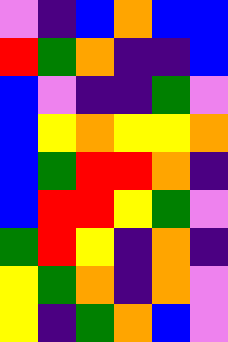[["violet", "indigo", "blue", "orange", "blue", "blue"], ["red", "green", "orange", "indigo", "indigo", "blue"], ["blue", "violet", "indigo", "indigo", "green", "violet"], ["blue", "yellow", "orange", "yellow", "yellow", "orange"], ["blue", "green", "red", "red", "orange", "indigo"], ["blue", "red", "red", "yellow", "green", "violet"], ["green", "red", "yellow", "indigo", "orange", "indigo"], ["yellow", "green", "orange", "indigo", "orange", "violet"], ["yellow", "indigo", "green", "orange", "blue", "violet"]]